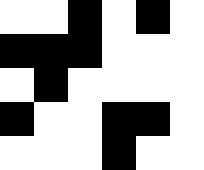[["white", "white", "black", "white", "black", "white"], ["black", "black", "black", "white", "white", "white"], ["white", "black", "white", "white", "white", "white"], ["black", "white", "white", "black", "black", "white"], ["white", "white", "white", "black", "white", "white"]]